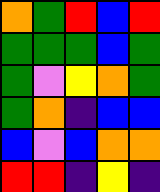[["orange", "green", "red", "blue", "red"], ["green", "green", "green", "blue", "green"], ["green", "violet", "yellow", "orange", "green"], ["green", "orange", "indigo", "blue", "blue"], ["blue", "violet", "blue", "orange", "orange"], ["red", "red", "indigo", "yellow", "indigo"]]